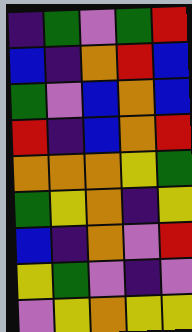[["indigo", "green", "violet", "green", "red"], ["blue", "indigo", "orange", "red", "blue"], ["green", "violet", "blue", "orange", "blue"], ["red", "indigo", "blue", "orange", "red"], ["orange", "orange", "orange", "yellow", "green"], ["green", "yellow", "orange", "indigo", "yellow"], ["blue", "indigo", "orange", "violet", "red"], ["yellow", "green", "violet", "indigo", "violet"], ["violet", "yellow", "orange", "yellow", "yellow"]]